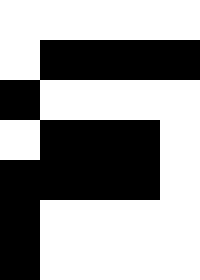[["white", "white", "white", "white", "white"], ["white", "black", "black", "black", "black"], ["black", "white", "white", "white", "white"], ["white", "black", "black", "black", "white"], ["black", "black", "black", "black", "white"], ["black", "white", "white", "white", "white"], ["black", "white", "white", "white", "white"]]